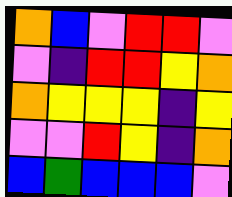[["orange", "blue", "violet", "red", "red", "violet"], ["violet", "indigo", "red", "red", "yellow", "orange"], ["orange", "yellow", "yellow", "yellow", "indigo", "yellow"], ["violet", "violet", "red", "yellow", "indigo", "orange"], ["blue", "green", "blue", "blue", "blue", "violet"]]